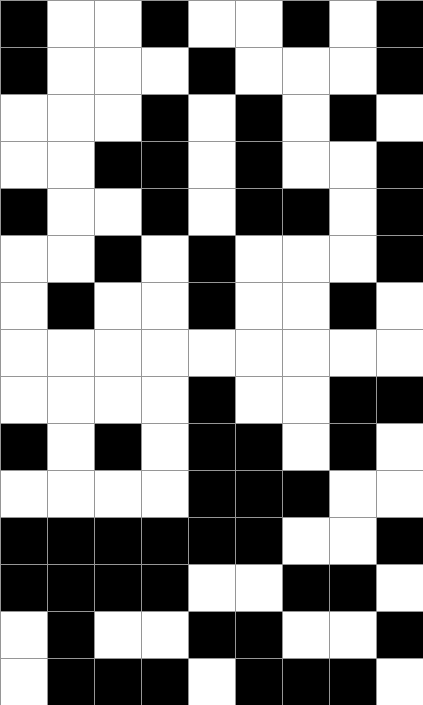[["black", "white", "white", "black", "white", "white", "black", "white", "black"], ["black", "white", "white", "white", "black", "white", "white", "white", "black"], ["white", "white", "white", "black", "white", "black", "white", "black", "white"], ["white", "white", "black", "black", "white", "black", "white", "white", "black"], ["black", "white", "white", "black", "white", "black", "black", "white", "black"], ["white", "white", "black", "white", "black", "white", "white", "white", "black"], ["white", "black", "white", "white", "black", "white", "white", "black", "white"], ["white", "white", "white", "white", "white", "white", "white", "white", "white"], ["white", "white", "white", "white", "black", "white", "white", "black", "black"], ["black", "white", "black", "white", "black", "black", "white", "black", "white"], ["white", "white", "white", "white", "black", "black", "black", "white", "white"], ["black", "black", "black", "black", "black", "black", "white", "white", "black"], ["black", "black", "black", "black", "white", "white", "black", "black", "white"], ["white", "black", "white", "white", "black", "black", "white", "white", "black"], ["white", "black", "black", "black", "white", "black", "black", "black", "white"]]